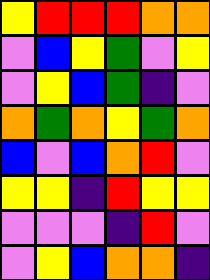[["yellow", "red", "red", "red", "orange", "orange"], ["violet", "blue", "yellow", "green", "violet", "yellow"], ["violet", "yellow", "blue", "green", "indigo", "violet"], ["orange", "green", "orange", "yellow", "green", "orange"], ["blue", "violet", "blue", "orange", "red", "violet"], ["yellow", "yellow", "indigo", "red", "yellow", "yellow"], ["violet", "violet", "violet", "indigo", "red", "violet"], ["violet", "yellow", "blue", "orange", "orange", "indigo"]]